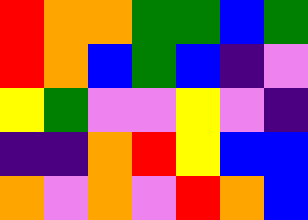[["red", "orange", "orange", "green", "green", "blue", "green"], ["red", "orange", "blue", "green", "blue", "indigo", "violet"], ["yellow", "green", "violet", "violet", "yellow", "violet", "indigo"], ["indigo", "indigo", "orange", "red", "yellow", "blue", "blue"], ["orange", "violet", "orange", "violet", "red", "orange", "blue"]]